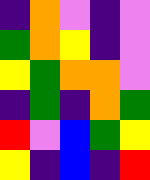[["indigo", "orange", "violet", "indigo", "violet"], ["green", "orange", "yellow", "indigo", "violet"], ["yellow", "green", "orange", "orange", "violet"], ["indigo", "green", "indigo", "orange", "green"], ["red", "violet", "blue", "green", "yellow"], ["yellow", "indigo", "blue", "indigo", "red"]]